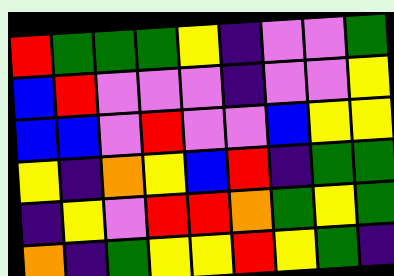[["red", "green", "green", "green", "yellow", "indigo", "violet", "violet", "green"], ["blue", "red", "violet", "violet", "violet", "indigo", "violet", "violet", "yellow"], ["blue", "blue", "violet", "red", "violet", "violet", "blue", "yellow", "yellow"], ["yellow", "indigo", "orange", "yellow", "blue", "red", "indigo", "green", "green"], ["indigo", "yellow", "violet", "red", "red", "orange", "green", "yellow", "green"], ["orange", "indigo", "green", "yellow", "yellow", "red", "yellow", "green", "indigo"]]